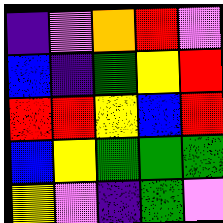[["indigo", "violet", "orange", "red", "violet"], ["blue", "indigo", "green", "yellow", "red"], ["red", "red", "yellow", "blue", "red"], ["blue", "yellow", "green", "green", "green"], ["yellow", "violet", "indigo", "green", "violet"]]